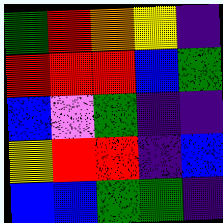[["green", "red", "orange", "yellow", "indigo"], ["red", "red", "red", "blue", "green"], ["blue", "violet", "green", "indigo", "indigo"], ["yellow", "red", "red", "indigo", "blue"], ["blue", "blue", "green", "green", "indigo"]]